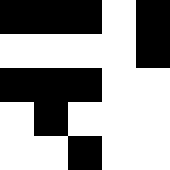[["black", "black", "black", "white", "black"], ["white", "white", "white", "white", "black"], ["black", "black", "black", "white", "white"], ["white", "black", "white", "white", "white"], ["white", "white", "black", "white", "white"]]